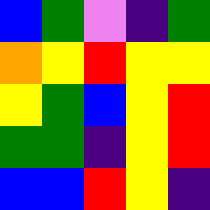[["blue", "green", "violet", "indigo", "green"], ["orange", "yellow", "red", "yellow", "yellow"], ["yellow", "green", "blue", "yellow", "red"], ["green", "green", "indigo", "yellow", "red"], ["blue", "blue", "red", "yellow", "indigo"]]